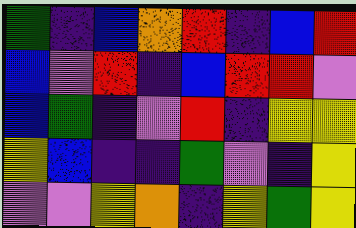[["green", "indigo", "blue", "orange", "red", "indigo", "blue", "red"], ["blue", "violet", "red", "indigo", "blue", "red", "red", "violet"], ["blue", "green", "indigo", "violet", "red", "indigo", "yellow", "yellow"], ["yellow", "blue", "indigo", "indigo", "green", "violet", "indigo", "yellow"], ["violet", "violet", "yellow", "orange", "indigo", "yellow", "green", "yellow"]]